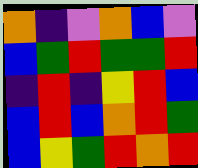[["orange", "indigo", "violet", "orange", "blue", "violet"], ["blue", "green", "red", "green", "green", "red"], ["indigo", "red", "indigo", "yellow", "red", "blue"], ["blue", "red", "blue", "orange", "red", "green"], ["blue", "yellow", "green", "red", "orange", "red"]]